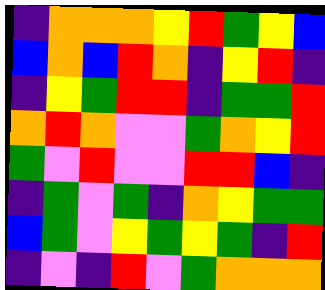[["indigo", "orange", "orange", "orange", "yellow", "red", "green", "yellow", "blue"], ["blue", "orange", "blue", "red", "orange", "indigo", "yellow", "red", "indigo"], ["indigo", "yellow", "green", "red", "red", "indigo", "green", "green", "red"], ["orange", "red", "orange", "violet", "violet", "green", "orange", "yellow", "red"], ["green", "violet", "red", "violet", "violet", "red", "red", "blue", "indigo"], ["indigo", "green", "violet", "green", "indigo", "orange", "yellow", "green", "green"], ["blue", "green", "violet", "yellow", "green", "yellow", "green", "indigo", "red"], ["indigo", "violet", "indigo", "red", "violet", "green", "orange", "orange", "orange"]]